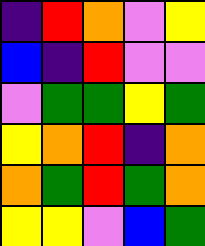[["indigo", "red", "orange", "violet", "yellow"], ["blue", "indigo", "red", "violet", "violet"], ["violet", "green", "green", "yellow", "green"], ["yellow", "orange", "red", "indigo", "orange"], ["orange", "green", "red", "green", "orange"], ["yellow", "yellow", "violet", "blue", "green"]]